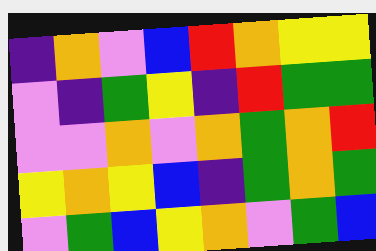[["indigo", "orange", "violet", "blue", "red", "orange", "yellow", "yellow"], ["violet", "indigo", "green", "yellow", "indigo", "red", "green", "green"], ["violet", "violet", "orange", "violet", "orange", "green", "orange", "red"], ["yellow", "orange", "yellow", "blue", "indigo", "green", "orange", "green"], ["violet", "green", "blue", "yellow", "orange", "violet", "green", "blue"]]